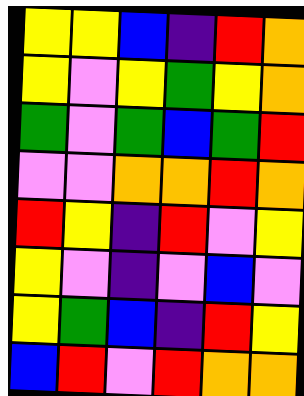[["yellow", "yellow", "blue", "indigo", "red", "orange"], ["yellow", "violet", "yellow", "green", "yellow", "orange"], ["green", "violet", "green", "blue", "green", "red"], ["violet", "violet", "orange", "orange", "red", "orange"], ["red", "yellow", "indigo", "red", "violet", "yellow"], ["yellow", "violet", "indigo", "violet", "blue", "violet"], ["yellow", "green", "blue", "indigo", "red", "yellow"], ["blue", "red", "violet", "red", "orange", "orange"]]